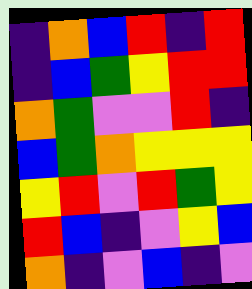[["indigo", "orange", "blue", "red", "indigo", "red"], ["indigo", "blue", "green", "yellow", "red", "red"], ["orange", "green", "violet", "violet", "red", "indigo"], ["blue", "green", "orange", "yellow", "yellow", "yellow"], ["yellow", "red", "violet", "red", "green", "yellow"], ["red", "blue", "indigo", "violet", "yellow", "blue"], ["orange", "indigo", "violet", "blue", "indigo", "violet"]]